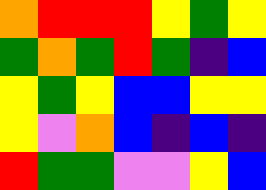[["orange", "red", "red", "red", "yellow", "green", "yellow"], ["green", "orange", "green", "red", "green", "indigo", "blue"], ["yellow", "green", "yellow", "blue", "blue", "yellow", "yellow"], ["yellow", "violet", "orange", "blue", "indigo", "blue", "indigo"], ["red", "green", "green", "violet", "violet", "yellow", "blue"]]